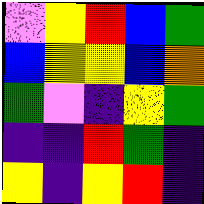[["violet", "yellow", "red", "blue", "green"], ["blue", "yellow", "yellow", "blue", "orange"], ["green", "violet", "indigo", "yellow", "green"], ["indigo", "indigo", "red", "green", "indigo"], ["yellow", "indigo", "yellow", "red", "indigo"]]